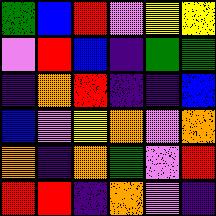[["green", "blue", "red", "violet", "yellow", "yellow"], ["violet", "red", "blue", "indigo", "green", "green"], ["indigo", "orange", "red", "indigo", "indigo", "blue"], ["blue", "violet", "yellow", "orange", "violet", "orange"], ["orange", "indigo", "orange", "green", "violet", "red"], ["red", "red", "indigo", "orange", "violet", "indigo"]]